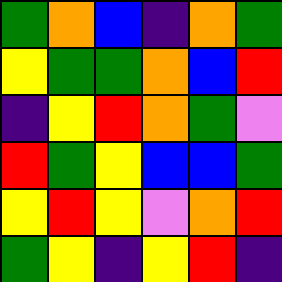[["green", "orange", "blue", "indigo", "orange", "green"], ["yellow", "green", "green", "orange", "blue", "red"], ["indigo", "yellow", "red", "orange", "green", "violet"], ["red", "green", "yellow", "blue", "blue", "green"], ["yellow", "red", "yellow", "violet", "orange", "red"], ["green", "yellow", "indigo", "yellow", "red", "indigo"]]